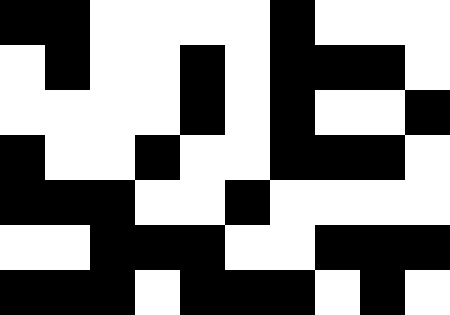[["black", "black", "white", "white", "white", "white", "black", "white", "white", "white"], ["white", "black", "white", "white", "black", "white", "black", "black", "black", "white"], ["white", "white", "white", "white", "black", "white", "black", "white", "white", "black"], ["black", "white", "white", "black", "white", "white", "black", "black", "black", "white"], ["black", "black", "black", "white", "white", "black", "white", "white", "white", "white"], ["white", "white", "black", "black", "black", "white", "white", "black", "black", "black"], ["black", "black", "black", "white", "black", "black", "black", "white", "black", "white"]]